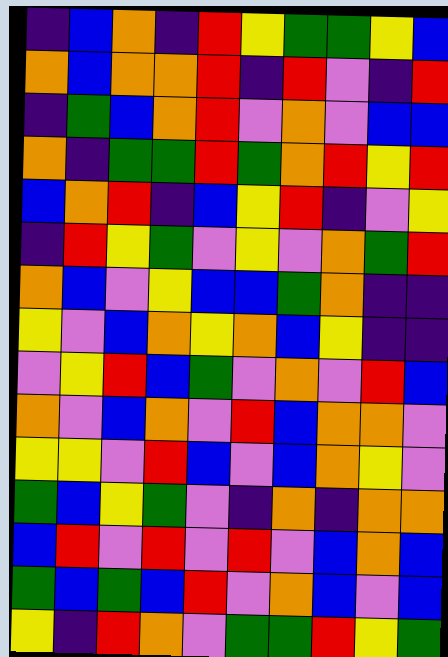[["indigo", "blue", "orange", "indigo", "red", "yellow", "green", "green", "yellow", "blue"], ["orange", "blue", "orange", "orange", "red", "indigo", "red", "violet", "indigo", "red"], ["indigo", "green", "blue", "orange", "red", "violet", "orange", "violet", "blue", "blue"], ["orange", "indigo", "green", "green", "red", "green", "orange", "red", "yellow", "red"], ["blue", "orange", "red", "indigo", "blue", "yellow", "red", "indigo", "violet", "yellow"], ["indigo", "red", "yellow", "green", "violet", "yellow", "violet", "orange", "green", "red"], ["orange", "blue", "violet", "yellow", "blue", "blue", "green", "orange", "indigo", "indigo"], ["yellow", "violet", "blue", "orange", "yellow", "orange", "blue", "yellow", "indigo", "indigo"], ["violet", "yellow", "red", "blue", "green", "violet", "orange", "violet", "red", "blue"], ["orange", "violet", "blue", "orange", "violet", "red", "blue", "orange", "orange", "violet"], ["yellow", "yellow", "violet", "red", "blue", "violet", "blue", "orange", "yellow", "violet"], ["green", "blue", "yellow", "green", "violet", "indigo", "orange", "indigo", "orange", "orange"], ["blue", "red", "violet", "red", "violet", "red", "violet", "blue", "orange", "blue"], ["green", "blue", "green", "blue", "red", "violet", "orange", "blue", "violet", "blue"], ["yellow", "indigo", "red", "orange", "violet", "green", "green", "red", "yellow", "green"]]